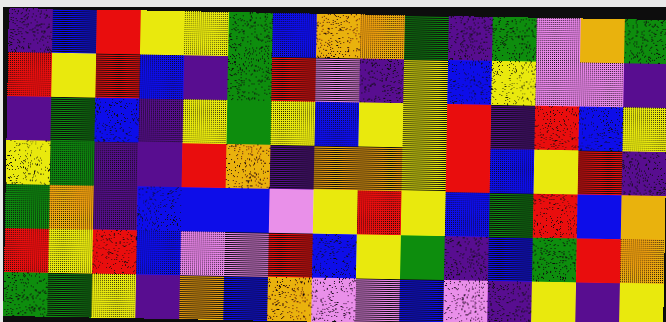[["indigo", "blue", "red", "yellow", "yellow", "green", "blue", "orange", "orange", "green", "indigo", "green", "violet", "orange", "green"], ["red", "yellow", "red", "blue", "indigo", "green", "red", "violet", "indigo", "yellow", "blue", "yellow", "violet", "violet", "indigo"], ["indigo", "green", "blue", "indigo", "yellow", "green", "yellow", "blue", "yellow", "yellow", "red", "indigo", "red", "blue", "yellow"], ["yellow", "green", "indigo", "indigo", "red", "orange", "indigo", "orange", "orange", "yellow", "red", "blue", "yellow", "red", "indigo"], ["green", "orange", "indigo", "blue", "blue", "blue", "violet", "yellow", "red", "yellow", "blue", "green", "red", "blue", "orange"], ["red", "yellow", "red", "blue", "violet", "violet", "red", "blue", "yellow", "green", "indigo", "blue", "green", "red", "orange"], ["green", "green", "yellow", "indigo", "orange", "blue", "orange", "violet", "violet", "blue", "violet", "indigo", "yellow", "indigo", "yellow"]]